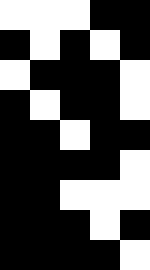[["white", "white", "white", "black", "black"], ["black", "white", "black", "white", "black"], ["white", "black", "black", "black", "white"], ["black", "white", "black", "black", "white"], ["black", "black", "white", "black", "black"], ["black", "black", "black", "black", "white"], ["black", "black", "white", "white", "white"], ["black", "black", "black", "white", "black"], ["black", "black", "black", "black", "white"]]